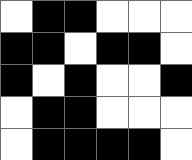[["white", "black", "black", "white", "white", "white"], ["black", "black", "white", "black", "black", "white"], ["black", "white", "black", "white", "white", "black"], ["white", "black", "black", "white", "white", "white"], ["white", "black", "black", "black", "black", "white"]]